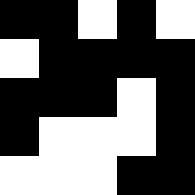[["black", "black", "white", "black", "white"], ["white", "black", "black", "black", "black"], ["black", "black", "black", "white", "black"], ["black", "white", "white", "white", "black"], ["white", "white", "white", "black", "black"]]